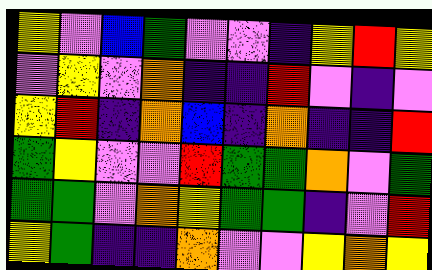[["yellow", "violet", "blue", "green", "violet", "violet", "indigo", "yellow", "red", "yellow"], ["violet", "yellow", "violet", "orange", "indigo", "indigo", "red", "violet", "indigo", "violet"], ["yellow", "red", "indigo", "orange", "blue", "indigo", "orange", "indigo", "indigo", "red"], ["green", "yellow", "violet", "violet", "red", "green", "green", "orange", "violet", "green"], ["green", "green", "violet", "orange", "yellow", "green", "green", "indigo", "violet", "red"], ["yellow", "green", "indigo", "indigo", "orange", "violet", "violet", "yellow", "orange", "yellow"]]